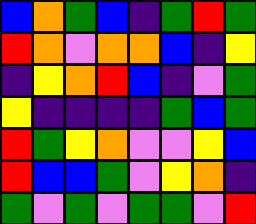[["blue", "orange", "green", "blue", "indigo", "green", "red", "green"], ["red", "orange", "violet", "orange", "orange", "blue", "indigo", "yellow"], ["indigo", "yellow", "orange", "red", "blue", "indigo", "violet", "green"], ["yellow", "indigo", "indigo", "indigo", "indigo", "green", "blue", "green"], ["red", "green", "yellow", "orange", "violet", "violet", "yellow", "blue"], ["red", "blue", "blue", "green", "violet", "yellow", "orange", "indigo"], ["green", "violet", "green", "violet", "green", "green", "violet", "red"]]